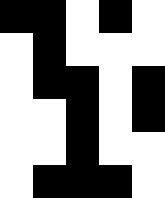[["black", "black", "white", "black", "white"], ["white", "black", "white", "white", "white"], ["white", "black", "black", "white", "black"], ["white", "white", "black", "white", "black"], ["white", "white", "black", "white", "white"], ["white", "black", "black", "black", "white"]]